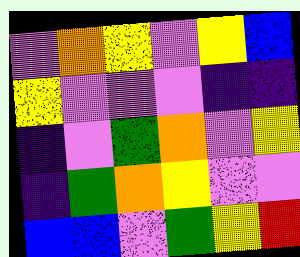[["violet", "orange", "yellow", "violet", "yellow", "blue"], ["yellow", "violet", "violet", "violet", "indigo", "indigo"], ["indigo", "violet", "green", "orange", "violet", "yellow"], ["indigo", "green", "orange", "yellow", "violet", "violet"], ["blue", "blue", "violet", "green", "yellow", "red"]]